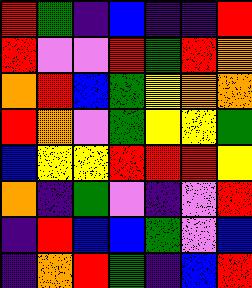[["red", "green", "indigo", "blue", "indigo", "indigo", "red"], ["red", "violet", "violet", "red", "green", "red", "orange"], ["orange", "red", "blue", "green", "yellow", "orange", "orange"], ["red", "orange", "violet", "green", "yellow", "yellow", "green"], ["blue", "yellow", "yellow", "red", "red", "red", "yellow"], ["orange", "indigo", "green", "violet", "indigo", "violet", "red"], ["indigo", "red", "blue", "blue", "green", "violet", "blue"], ["indigo", "orange", "red", "green", "indigo", "blue", "red"]]